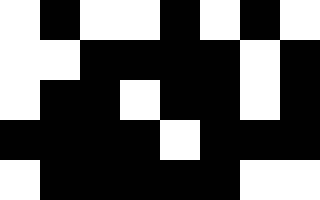[["white", "black", "white", "white", "black", "white", "black", "white"], ["white", "white", "black", "black", "black", "black", "white", "black"], ["white", "black", "black", "white", "black", "black", "white", "black"], ["black", "black", "black", "black", "white", "black", "black", "black"], ["white", "black", "black", "black", "black", "black", "white", "white"]]